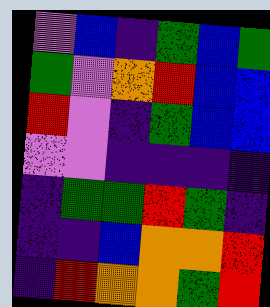[["violet", "blue", "indigo", "green", "blue", "green"], ["green", "violet", "orange", "red", "blue", "blue"], ["red", "violet", "indigo", "green", "blue", "blue"], ["violet", "violet", "indigo", "indigo", "indigo", "indigo"], ["indigo", "green", "green", "red", "green", "indigo"], ["indigo", "indigo", "blue", "orange", "orange", "red"], ["indigo", "red", "orange", "orange", "green", "red"]]